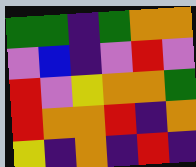[["green", "green", "indigo", "green", "orange", "orange"], ["violet", "blue", "indigo", "violet", "red", "violet"], ["red", "violet", "yellow", "orange", "orange", "green"], ["red", "orange", "orange", "red", "indigo", "orange"], ["yellow", "indigo", "orange", "indigo", "red", "indigo"]]